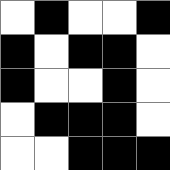[["white", "black", "white", "white", "black"], ["black", "white", "black", "black", "white"], ["black", "white", "white", "black", "white"], ["white", "black", "black", "black", "white"], ["white", "white", "black", "black", "black"]]